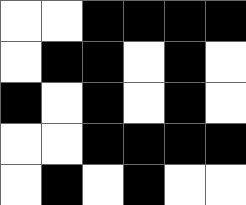[["white", "white", "black", "black", "black", "black"], ["white", "black", "black", "white", "black", "white"], ["black", "white", "black", "white", "black", "white"], ["white", "white", "black", "black", "black", "black"], ["white", "black", "white", "black", "white", "white"]]